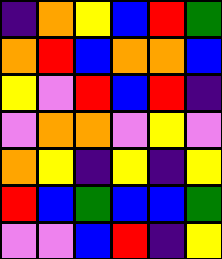[["indigo", "orange", "yellow", "blue", "red", "green"], ["orange", "red", "blue", "orange", "orange", "blue"], ["yellow", "violet", "red", "blue", "red", "indigo"], ["violet", "orange", "orange", "violet", "yellow", "violet"], ["orange", "yellow", "indigo", "yellow", "indigo", "yellow"], ["red", "blue", "green", "blue", "blue", "green"], ["violet", "violet", "blue", "red", "indigo", "yellow"]]